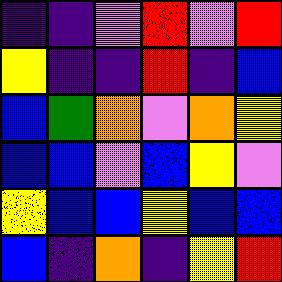[["indigo", "indigo", "violet", "red", "violet", "red"], ["yellow", "indigo", "indigo", "red", "indigo", "blue"], ["blue", "green", "orange", "violet", "orange", "yellow"], ["blue", "blue", "violet", "blue", "yellow", "violet"], ["yellow", "blue", "blue", "yellow", "blue", "blue"], ["blue", "indigo", "orange", "indigo", "yellow", "red"]]